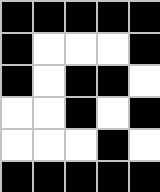[["black", "black", "black", "black", "black"], ["black", "white", "white", "white", "black"], ["black", "white", "black", "black", "white"], ["white", "white", "black", "white", "black"], ["white", "white", "white", "black", "white"], ["black", "black", "black", "black", "black"]]